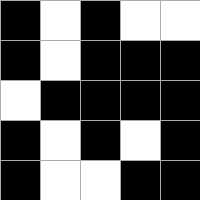[["black", "white", "black", "white", "white"], ["black", "white", "black", "black", "black"], ["white", "black", "black", "black", "black"], ["black", "white", "black", "white", "black"], ["black", "white", "white", "black", "black"]]